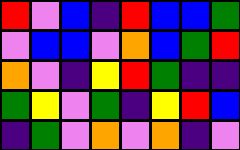[["red", "violet", "blue", "indigo", "red", "blue", "blue", "green"], ["violet", "blue", "blue", "violet", "orange", "blue", "green", "red"], ["orange", "violet", "indigo", "yellow", "red", "green", "indigo", "indigo"], ["green", "yellow", "violet", "green", "indigo", "yellow", "red", "blue"], ["indigo", "green", "violet", "orange", "violet", "orange", "indigo", "violet"]]